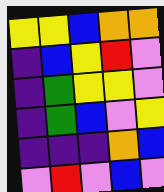[["yellow", "yellow", "blue", "orange", "orange"], ["indigo", "blue", "yellow", "red", "violet"], ["indigo", "green", "yellow", "yellow", "violet"], ["indigo", "green", "blue", "violet", "yellow"], ["indigo", "indigo", "indigo", "orange", "blue"], ["violet", "red", "violet", "blue", "violet"]]